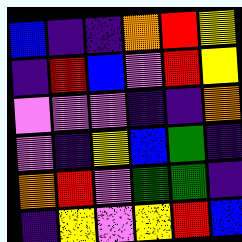[["blue", "indigo", "indigo", "orange", "red", "yellow"], ["indigo", "red", "blue", "violet", "red", "yellow"], ["violet", "violet", "violet", "indigo", "indigo", "orange"], ["violet", "indigo", "yellow", "blue", "green", "indigo"], ["orange", "red", "violet", "green", "green", "indigo"], ["indigo", "yellow", "violet", "yellow", "red", "blue"]]